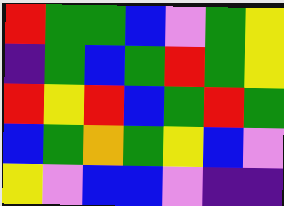[["red", "green", "green", "blue", "violet", "green", "yellow"], ["indigo", "green", "blue", "green", "red", "green", "yellow"], ["red", "yellow", "red", "blue", "green", "red", "green"], ["blue", "green", "orange", "green", "yellow", "blue", "violet"], ["yellow", "violet", "blue", "blue", "violet", "indigo", "indigo"]]